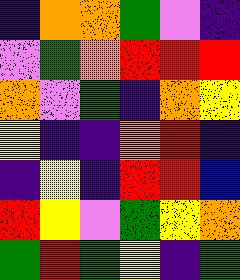[["indigo", "orange", "orange", "green", "violet", "indigo"], ["violet", "green", "orange", "red", "red", "red"], ["orange", "violet", "green", "indigo", "orange", "yellow"], ["yellow", "indigo", "indigo", "orange", "red", "indigo"], ["indigo", "yellow", "indigo", "red", "red", "blue"], ["red", "yellow", "violet", "green", "yellow", "orange"], ["green", "red", "green", "yellow", "indigo", "green"]]